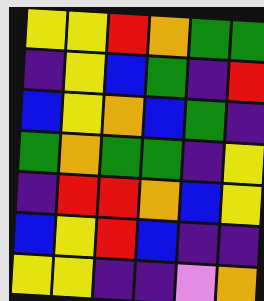[["yellow", "yellow", "red", "orange", "green", "green"], ["indigo", "yellow", "blue", "green", "indigo", "red"], ["blue", "yellow", "orange", "blue", "green", "indigo"], ["green", "orange", "green", "green", "indigo", "yellow"], ["indigo", "red", "red", "orange", "blue", "yellow"], ["blue", "yellow", "red", "blue", "indigo", "indigo"], ["yellow", "yellow", "indigo", "indigo", "violet", "orange"]]